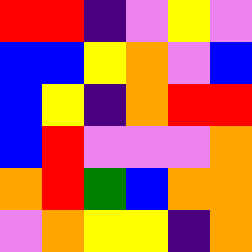[["red", "red", "indigo", "violet", "yellow", "violet"], ["blue", "blue", "yellow", "orange", "violet", "blue"], ["blue", "yellow", "indigo", "orange", "red", "red"], ["blue", "red", "violet", "violet", "violet", "orange"], ["orange", "red", "green", "blue", "orange", "orange"], ["violet", "orange", "yellow", "yellow", "indigo", "orange"]]